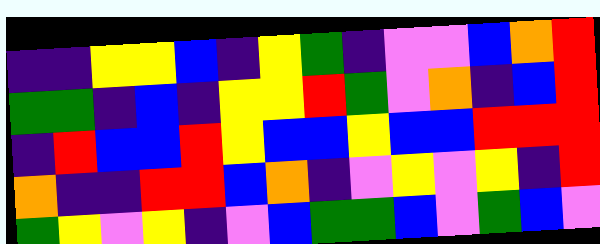[["indigo", "indigo", "yellow", "yellow", "blue", "indigo", "yellow", "green", "indigo", "violet", "violet", "blue", "orange", "red"], ["green", "green", "indigo", "blue", "indigo", "yellow", "yellow", "red", "green", "violet", "orange", "indigo", "blue", "red"], ["indigo", "red", "blue", "blue", "red", "yellow", "blue", "blue", "yellow", "blue", "blue", "red", "red", "red"], ["orange", "indigo", "indigo", "red", "red", "blue", "orange", "indigo", "violet", "yellow", "violet", "yellow", "indigo", "red"], ["green", "yellow", "violet", "yellow", "indigo", "violet", "blue", "green", "green", "blue", "violet", "green", "blue", "violet"]]